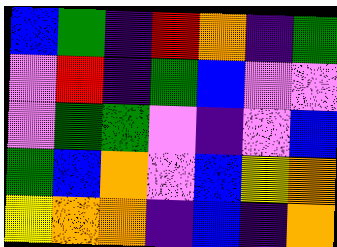[["blue", "green", "indigo", "red", "orange", "indigo", "green"], ["violet", "red", "indigo", "green", "blue", "violet", "violet"], ["violet", "green", "green", "violet", "indigo", "violet", "blue"], ["green", "blue", "orange", "violet", "blue", "yellow", "orange"], ["yellow", "orange", "orange", "indigo", "blue", "indigo", "orange"]]